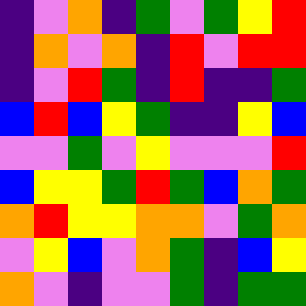[["indigo", "violet", "orange", "indigo", "green", "violet", "green", "yellow", "red"], ["indigo", "orange", "violet", "orange", "indigo", "red", "violet", "red", "red"], ["indigo", "violet", "red", "green", "indigo", "red", "indigo", "indigo", "green"], ["blue", "red", "blue", "yellow", "green", "indigo", "indigo", "yellow", "blue"], ["violet", "violet", "green", "violet", "yellow", "violet", "violet", "violet", "red"], ["blue", "yellow", "yellow", "green", "red", "green", "blue", "orange", "green"], ["orange", "red", "yellow", "yellow", "orange", "orange", "violet", "green", "orange"], ["violet", "yellow", "blue", "violet", "orange", "green", "indigo", "blue", "yellow"], ["orange", "violet", "indigo", "violet", "violet", "green", "indigo", "green", "green"]]